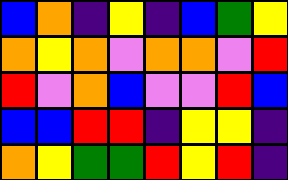[["blue", "orange", "indigo", "yellow", "indigo", "blue", "green", "yellow"], ["orange", "yellow", "orange", "violet", "orange", "orange", "violet", "red"], ["red", "violet", "orange", "blue", "violet", "violet", "red", "blue"], ["blue", "blue", "red", "red", "indigo", "yellow", "yellow", "indigo"], ["orange", "yellow", "green", "green", "red", "yellow", "red", "indigo"]]